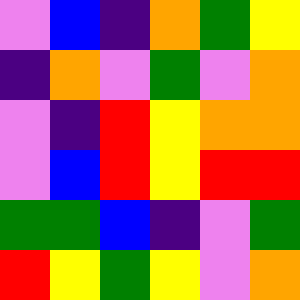[["violet", "blue", "indigo", "orange", "green", "yellow"], ["indigo", "orange", "violet", "green", "violet", "orange"], ["violet", "indigo", "red", "yellow", "orange", "orange"], ["violet", "blue", "red", "yellow", "red", "red"], ["green", "green", "blue", "indigo", "violet", "green"], ["red", "yellow", "green", "yellow", "violet", "orange"]]